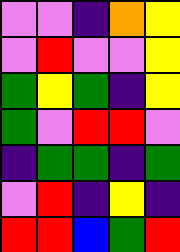[["violet", "violet", "indigo", "orange", "yellow"], ["violet", "red", "violet", "violet", "yellow"], ["green", "yellow", "green", "indigo", "yellow"], ["green", "violet", "red", "red", "violet"], ["indigo", "green", "green", "indigo", "green"], ["violet", "red", "indigo", "yellow", "indigo"], ["red", "red", "blue", "green", "red"]]